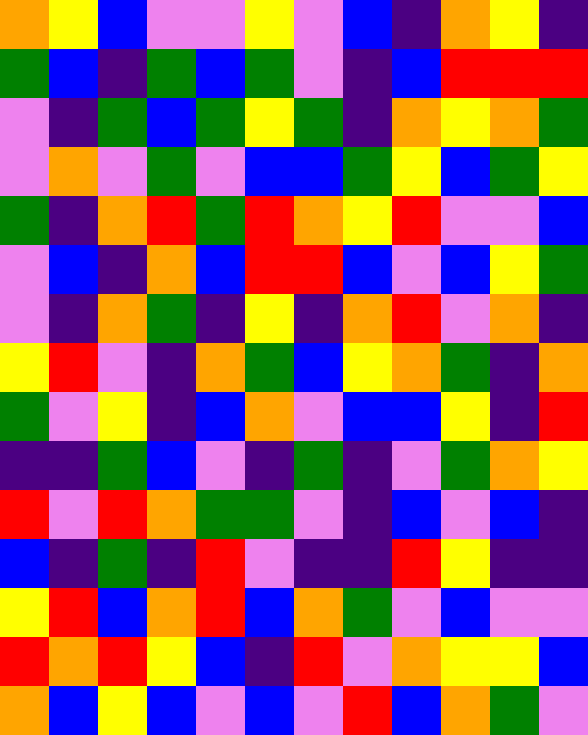[["orange", "yellow", "blue", "violet", "violet", "yellow", "violet", "blue", "indigo", "orange", "yellow", "indigo"], ["green", "blue", "indigo", "green", "blue", "green", "violet", "indigo", "blue", "red", "red", "red"], ["violet", "indigo", "green", "blue", "green", "yellow", "green", "indigo", "orange", "yellow", "orange", "green"], ["violet", "orange", "violet", "green", "violet", "blue", "blue", "green", "yellow", "blue", "green", "yellow"], ["green", "indigo", "orange", "red", "green", "red", "orange", "yellow", "red", "violet", "violet", "blue"], ["violet", "blue", "indigo", "orange", "blue", "red", "red", "blue", "violet", "blue", "yellow", "green"], ["violet", "indigo", "orange", "green", "indigo", "yellow", "indigo", "orange", "red", "violet", "orange", "indigo"], ["yellow", "red", "violet", "indigo", "orange", "green", "blue", "yellow", "orange", "green", "indigo", "orange"], ["green", "violet", "yellow", "indigo", "blue", "orange", "violet", "blue", "blue", "yellow", "indigo", "red"], ["indigo", "indigo", "green", "blue", "violet", "indigo", "green", "indigo", "violet", "green", "orange", "yellow"], ["red", "violet", "red", "orange", "green", "green", "violet", "indigo", "blue", "violet", "blue", "indigo"], ["blue", "indigo", "green", "indigo", "red", "violet", "indigo", "indigo", "red", "yellow", "indigo", "indigo"], ["yellow", "red", "blue", "orange", "red", "blue", "orange", "green", "violet", "blue", "violet", "violet"], ["red", "orange", "red", "yellow", "blue", "indigo", "red", "violet", "orange", "yellow", "yellow", "blue"], ["orange", "blue", "yellow", "blue", "violet", "blue", "violet", "red", "blue", "orange", "green", "violet"]]